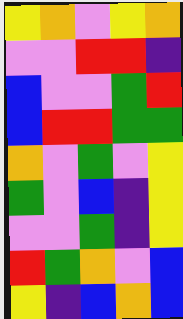[["yellow", "orange", "violet", "yellow", "orange"], ["violet", "violet", "red", "red", "indigo"], ["blue", "violet", "violet", "green", "red"], ["blue", "red", "red", "green", "green"], ["orange", "violet", "green", "violet", "yellow"], ["green", "violet", "blue", "indigo", "yellow"], ["violet", "violet", "green", "indigo", "yellow"], ["red", "green", "orange", "violet", "blue"], ["yellow", "indigo", "blue", "orange", "blue"]]